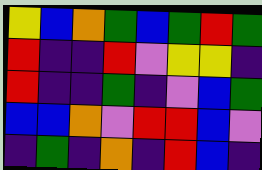[["yellow", "blue", "orange", "green", "blue", "green", "red", "green"], ["red", "indigo", "indigo", "red", "violet", "yellow", "yellow", "indigo"], ["red", "indigo", "indigo", "green", "indigo", "violet", "blue", "green"], ["blue", "blue", "orange", "violet", "red", "red", "blue", "violet"], ["indigo", "green", "indigo", "orange", "indigo", "red", "blue", "indigo"]]